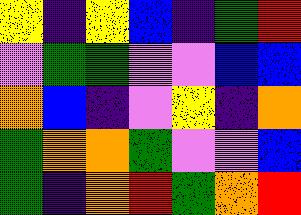[["yellow", "indigo", "yellow", "blue", "indigo", "green", "red"], ["violet", "green", "green", "violet", "violet", "blue", "blue"], ["orange", "blue", "indigo", "violet", "yellow", "indigo", "orange"], ["green", "orange", "orange", "green", "violet", "violet", "blue"], ["green", "indigo", "orange", "red", "green", "orange", "red"]]